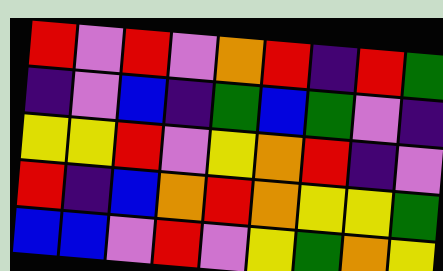[["red", "violet", "red", "violet", "orange", "red", "indigo", "red", "green"], ["indigo", "violet", "blue", "indigo", "green", "blue", "green", "violet", "indigo"], ["yellow", "yellow", "red", "violet", "yellow", "orange", "red", "indigo", "violet"], ["red", "indigo", "blue", "orange", "red", "orange", "yellow", "yellow", "green"], ["blue", "blue", "violet", "red", "violet", "yellow", "green", "orange", "yellow"]]